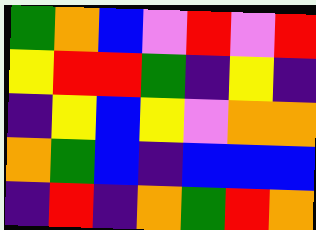[["green", "orange", "blue", "violet", "red", "violet", "red"], ["yellow", "red", "red", "green", "indigo", "yellow", "indigo"], ["indigo", "yellow", "blue", "yellow", "violet", "orange", "orange"], ["orange", "green", "blue", "indigo", "blue", "blue", "blue"], ["indigo", "red", "indigo", "orange", "green", "red", "orange"]]